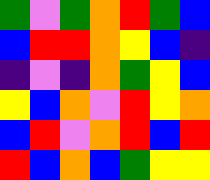[["green", "violet", "green", "orange", "red", "green", "blue"], ["blue", "red", "red", "orange", "yellow", "blue", "indigo"], ["indigo", "violet", "indigo", "orange", "green", "yellow", "blue"], ["yellow", "blue", "orange", "violet", "red", "yellow", "orange"], ["blue", "red", "violet", "orange", "red", "blue", "red"], ["red", "blue", "orange", "blue", "green", "yellow", "yellow"]]